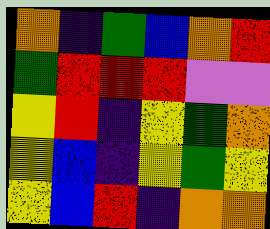[["orange", "indigo", "green", "blue", "orange", "red"], ["green", "red", "red", "red", "violet", "violet"], ["yellow", "red", "indigo", "yellow", "green", "orange"], ["yellow", "blue", "indigo", "yellow", "green", "yellow"], ["yellow", "blue", "red", "indigo", "orange", "orange"]]